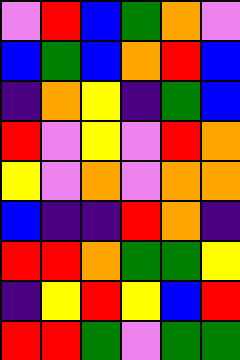[["violet", "red", "blue", "green", "orange", "violet"], ["blue", "green", "blue", "orange", "red", "blue"], ["indigo", "orange", "yellow", "indigo", "green", "blue"], ["red", "violet", "yellow", "violet", "red", "orange"], ["yellow", "violet", "orange", "violet", "orange", "orange"], ["blue", "indigo", "indigo", "red", "orange", "indigo"], ["red", "red", "orange", "green", "green", "yellow"], ["indigo", "yellow", "red", "yellow", "blue", "red"], ["red", "red", "green", "violet", "green", "green"]]